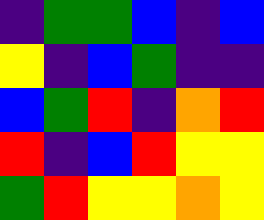[["indigo", "green", "green", "blue", "indigo", "blue"], ["yellow", "indigo", "blue", "green", "indigo", "indigo"], ["blue", "green", "red", "indigo", "orange", "red"], ["red", "indigo", "blue", "red", "yellow", "yellow"], ["green", "red", "yellow", "yellow", "orange", "yellow"]]